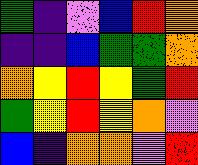[["green", "indigo", "violet", "blue", "red", "orange"], ["indigo", "indigo", "blue", "green", "green", "orange"], ["orange", "yellow", "red", "yellow", "green", "red"], ["green", "yellow", "red", "yellow", "orange", "violet"], ["blue", "indigo", "orange", "orange", "violet", "red"]]